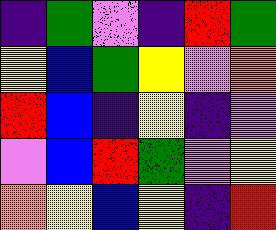[["indigo", "green", "violet", "indigo", "red", "green"], ["yellow", "blue", "green", "yellow", "violet", "orange"], ["red", "blue", "indigo", "yellow", "indigo", "violet"], ["violet", "blue", "red", "green", "violet", "yellow"], ["orange", "yellow", "blue", "yellow", "indigo", "red"]]